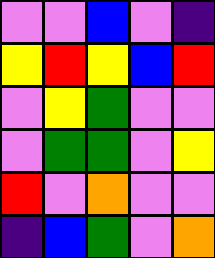[["violet", "violet", "blue", "violet", "indigo"], ["yellow", "red", "yellow", "blue", "red"], ["violet", "yellow", "green", "violet", "violet"], ["violet", "green", "green", "violet", "yellow"], ["red", "violet", "orange", "violet", "violet"], ["indigo", "blue", "green", "violet", "orange"]]